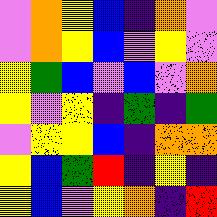[["violet", "orange", "yellow", "blue", "indigo", "orange", "violet"], ["violet", "orange", "yellow", "blue", "violet", "yellow", "violet"], ["yellow", "green", "blue", "violet", "blue", "violet", "orange"], ["yellow", "violet", "yellow", "indigo", "green", "indigo", "green"], ["violet", "yellow", "yellow", "blue", "indigo", "orange", "orange"], ["yellow", "blue", "green", "red", "indigo", "yellow", "indigo"], ["yellow", "blue", "violet", "yellow", "orange", "indigo", "red"]]